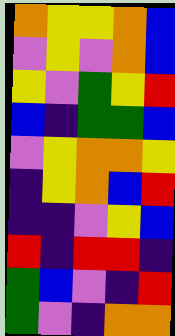[["orange", "yellow", "yellow", "orange", "blue"], ["violet", "yellow", "violet", "orange", "blue"], ["yellow", "violet", "green", "yellow", "red"], ["blue", "indigo", "green", "green", "blue"], ["violet", "yellow", "orange", "orange", "yellow"], ["indigo", "yellow", "orange", "blue", "red"], ["indigo", "indigo", "violet", "yellow", "blue"], ["red", "indigo", "red", "red", "indigo"], ["green", "blue", "violet", "indigo", "red"], ["green", "violet", "indigo", "orange", "orange"]]